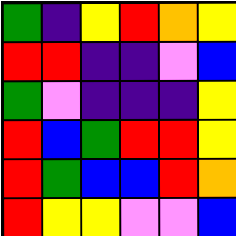[["green", "indigo", "yellow", "red", "orange", "yellow"], ["red", "red", "indigo", "indigo", "violet", "blue"], ["green", "violet", "indigo", "indigo", "indigo", "yellow"], ["red", "blue", "green", "red", "red", "yellow"], ["red", "green", "blue", "blue", "red", "orange"], ["red", "yellow", "yellow", "violet", "violet", "blue"]]